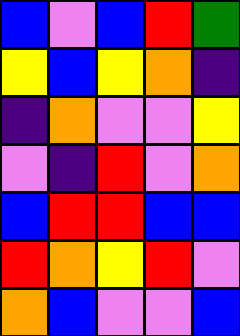[["blue", "violet", "blue", "red", "green"], ["yellow", "blue", "yellow", "orange", "indigo"], ["indigo", "orange", "violet", "violet", "yellow"], ["violet", "indigo", "red", "violet", "orange"], ["blue", "red", "red", "blue", "blue"], ["red", "orange", "yellow", "red", "violet"], ["orange", "blue", "violet", "violet", "blue"]]